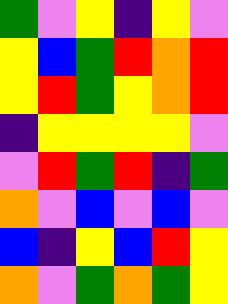[["green", "violet", "yellow", "indigo", "yellow", "violet"], ["yellow", "blue", "green", "red", "orange", "red"], ["yellow", "red", "green", "yellow", "orange", "red"], ["indigo", "yellow", "yellow", "yellow", "yellow", "violet"], ["violet", "red", "green", "red", "indigo", "green"], ["orange", "violet", "blue", "violet", "blue", "violet"], ["blue", "indigo", "yellow", "blue", "red", "yellow"], ["orange", "violet", "green", "orange", "green", "yellow"]]